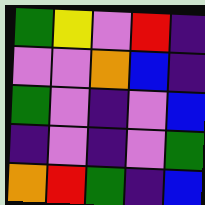[["green", "yellow", "violet", "red", "indigo"], ["violet", "violet", "orange", "blue", "indigo"], ["green", "violet", "indigo", "violet", "blue"], ["indigo", "violet", "indigo", "violet", "green"], ["orange", "red", "green", "indigo", "blue"]]